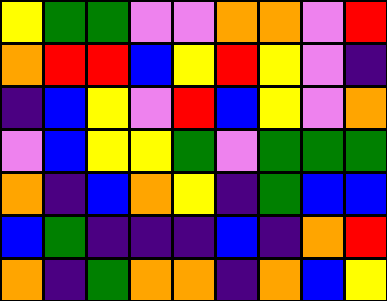[["yellow", "green", "green", "violet", "violet", "orange", "orange", "violet", "red"], ["orange", "red", "red", "blue", "yellow", "red", "yellow", "violet", "indigo"], ["indigo", "blue", "yellow", "violet", "red", "blue", "yellow", "violet", "orange"], ["violet", "blue", "yellow", "yellow", "green", "violet", "green", "green", "green"], ["orange", "indigo", "blue", "orange", "yellow", "indigo", "green", "blue", "blue"], ["blue", "green", "indigo", "indigo", "indigo", "blue", "indigo", "orange", "red"], ["orange", "indigo", "green", "orange", "orange", "indigo", "orange", "blue", "yellow"]]